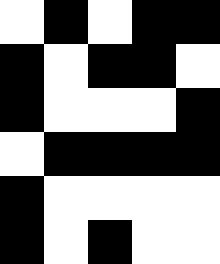[["white", "black", "white", "black", "black"], ["black", "white", "black", "black", "white"], ["black", "white", "white", "white", "black"], ["white", "black", "black", "black", "black"], ["black", "white", "white", "white", "white"], ["black", "white", "black", "white", "white"]]